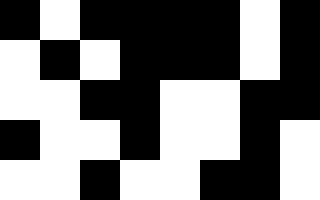[["black", "white", "black", "black", "black", "black", "white", "black"], ["white", "black", "white", "black", "black", "black", "white", "black"], ["white", "white", "black", "black", "white", "white", "black", "black"], ["black", "white", "white", "black", "white", "white", "black", "white"], ["white", "white", "black", "white", "white", "black", "black", "white"]]